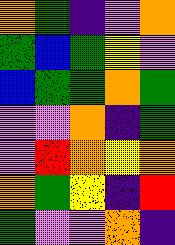[["orange", "green", "indigo", "violet", "orange"], ["green", "blue", "green", "yellow", "violet"], ["blue", "green", "green", "orange", "green"], ["violet", "violet", "orange", "indigo", "green"], ["violet", "red", "orange", "yellow", "orange"], ["orange", "green", "yellow", "indigo", "red"], ["green", "violet", "violet", "orange", "indigo"]]